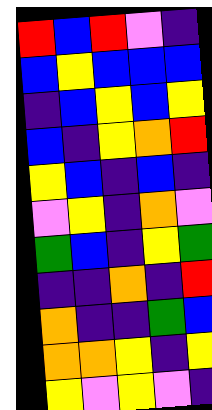[["red", "blue", "red", "violet", "indigo"], ["blue", "yellow", "blue", "blue", "blue"], ["indigo", "blue", "yellow", "blue", "yellow"], ["blue", "indigo", "yellow", "orange", "red"], ["yellow", "blue", "indigo", "blue", "indigo"], ["violet", "yellow", "indigo", "orange", "violet"], ["green", "blue", "indigo", "yellow", "green"], ["indigo", "indigo", "orange", "indigo", "red"], ["orange", "indigo", "indigo", "green", "blue"], ["orange", "orange", "yellow", "indigo", "yellow"], ["yellow", "violet", "yellow", "violet", "indigo"]]